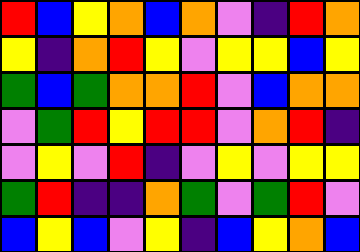[["red", "blue", "yellow", "orange", "blue", "orange", "violet", "indigo", "red", "orange"], ["yellow", "indigo", "orange", "red", "yellow", "violet", "yellow", "yellow", "blue", "yellow"], ["green", "blue", "green", "orange", "orange", "red", "violet", "blue", "orange", "orange"], ["violet", "green", "red", "yellow", "red", "red", "violet", "orange", "red", "indigo"], ["violet", "yellow", "violet", "red", "indigo", "violet", "yellow", "violet", "yellow", "yellow"], ["green", "red", "indigo", "indigo", "orange", "green", "violet", "green", "red", "violet"], ["blue", "yellow", "blue", "violet", "yellow", "indigo", "blue", "yellow", "orange", "blue"]]